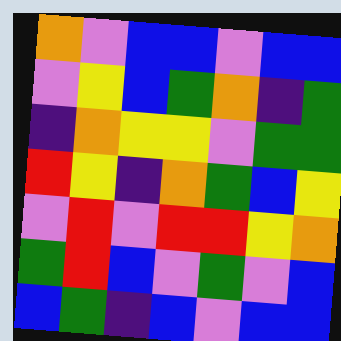[["orange", "violet", "blue", "blue", "violet", "blue", "blue"], ["violet", "yellow", "blue", "green", "orange", "indigo", "green"], ["indigo", "orange", "yellow", "yellow", "violet", "green", "green"], ["red", "yellow", "indigo", "orange", "green", "blue", "yellow"], ["violet", "red", "violet", "red", "red", "yellow", "orange"], ["green", "red", "blue", "violet", "green", "violet", "blue"], ["blue", "green", "indigo", "blue", "violet", "blue", "blue"]]